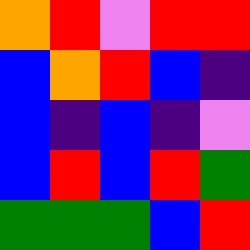[["orange", "red", "violet", "red", "red"], ["blue", "orange", "red", "blue", "indigo"], ["blue", "indigo", "blue", "indigo", "violet"], ["blue", "red", "blue", "red", "green"], ["green", "green", "green", "blue", "red"]]